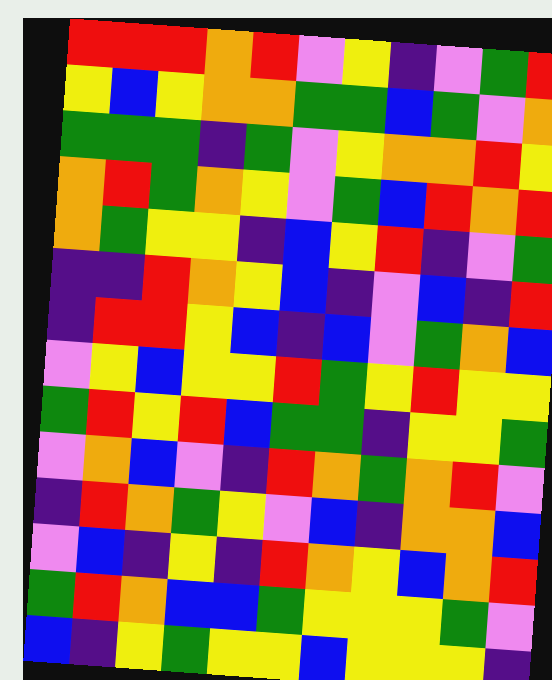[["red", "red", "red", "orange", "red", "violet", "yellow", "indigo", "violet", "green", "red"], ["yellow", "blue", "yellow", "orange", "orange", "green", "green", "blue", "green", "violet", "orange"], ["green", "green", "green", "indigo", "green", "violet", "yellow", "orange", "orange", "red", "yellow"], ["orange", "red", "green", "orange", "yellow", "violet", "green", "blue", "red", "orange", "red"], ["orange", "green", "yellow", "yellow", "indigo", "blue", "yellow", "red", "indigo", "violet", "green"], ["indigo", "indigo", "red", "orange", "yellow", "blue", "indigo", "violet", "blue", "indigo", "red"], ["indigo", "red", "red", "yellow", "blue", "indigo", "blue", "violet", "green", "orange", "blue"], ["violet", "yellow", "blue", "yellow", "yellow", "red", "green", "yellow", "red", "yellow", "yellow"], ["green", "red", "yellow", "red", "blue", "green", "green", "indigo", "yellow", "yellow", "green"], ["violet", "orange", "blue", "violet", "indigo", "red", "orange", "green", "orange", "red", "violet"], ["indigo", "red", "orange", "green", "yellow", "violet", "blue", "indigo", "orange", "orange", "blue"], ["violet", "blue", "indigo", "yellow", "indigo", "red", "orange", "yellow", "blue", "orange", "red"], ["green", "red", "orange", "blue", "blue", "green", "yellow", "yellow", "yellow", "green", "violet"], ["blue", "indigo", "yellow", "green", "yellow", "yellow", "blue", "yellow", "yellow", "yellow", "indigo"]]